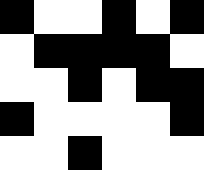[["black", "white", "white", "black", "white", "black"], ["white", "black", "black", "black", "black", "white"], ["white", "white", "black", "white", "black", "black"], ["black", "white", "white", "white", "white", "black"], ["white", "white", "black", "white", "white", "white"]]